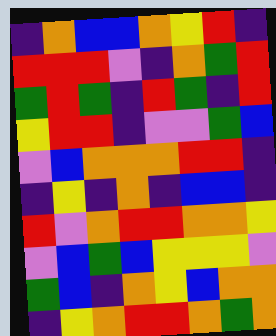[["indigo", "orange", "blue", "blue", "orange", "yellow", "red", "indigo"], ["red", "red", "red", "violet", "indigo", "orange", "green", "red"], ["green", "red", "green", "indigo", "red", "green", "indigo", "red"], ["yellow", "red", "red", "indigo", "violet", "violet", "green", "blue"], ["violet", "blue", "orange", "orange", "orange", "red", "red", "indigo"], ["indigo", "yellow", "indigo", "orange", "indigo", "blue", "blue", "indigo"], ["red", "violet", "orange", "red", "red", "orange", "orange", "yellow"], ["violet", "blue", "green", "blue", "yellow", "yellow", "yellow", "violet"], ["green", "blue", "indigo", "orange", "yellow", "blue", "orange", "orange"], ["indigo", "yellow", "orange", "red", "red", "orange", "green", "orange"]]